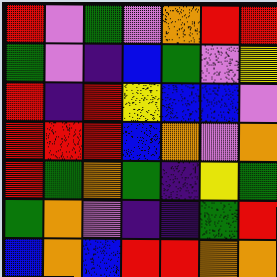[["red", "violet", "green", "violet", "orange", "red", "red"], ["green", "violet", "indigo", "blue", "green", "violet", "yellow"], ["red", "indigo", "red", "yellow", "blue", "blue", "violet"], ["red", "red", "red", "blue", "orange", "violet", "orange"], ["red", "green", "orange", "green", "indigo", "yellow", "green"], ["green", "orange", "violet", "indigo", "indigo", "green", "red"], ["blue", "orange", "blue", "red", "red", "orange", "orange"]]